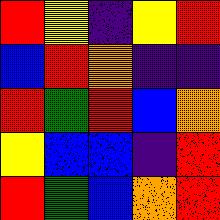[["red", "yellow", "indigo", "yellow", "red"], ["blue", "red", "orange", "indigo", "indigo"], ["red", "green", "red", "blue", "orange"], ["yellow", "blue", "blue", "indigo", "red"], ["red", "green", "blue", "orange", "red"]]